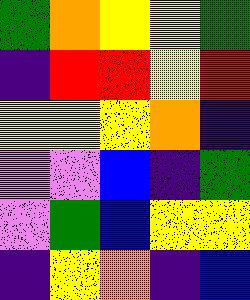[["green", "orange", "yellow", "yellow", "green"], ["indigo", "red", "red", "yellow", "red"], ["yellow", "yellow", "yellow", "orange", "indigo"], ["violet", "violet", "blue", "indigo", "green"], ["violet", "green", "blue", "yellow", "yellow"], ["indigo", "yellow", "orange", "indigo", "blue"]]